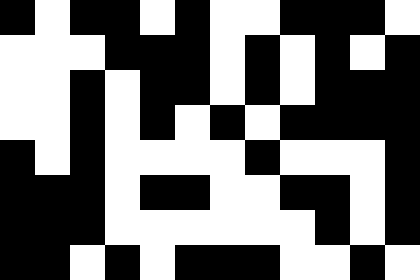[["black", "white", "black", "black", "white", "black", "white", "white", "black", "black", "black", "white"], ["white", "white", "white", "black", "black", "black", "white", "black", "white", "black", "white", "black"], ["white", "white", "black", "white", "black", "black", "white", "black", "white", "black", "black", "black"], ["white", "white", "black", "white", "black", "white", "black", "white", "black", "black", "black", "black"], ["black", "white", "black", "white", "white", "white", "white", "black", "white", "white", "white", "black"], ["black", "black", "black", "white", "black", "black", "white", "white", "black", "black", "white", "black"], ["black", "black", "black", "white", "white", "white", "white", "white", "white", "black", "white", "black"], ["black", "black", "white", "black", "white", "black", "black", "black", "white", "white", "black", "white"]]